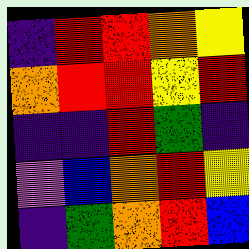[["indigo", "red", "red", "orange", "yellow"], ["orange", "red", "red", "yellow", "red"], ["indigo", "indigo", "red", "green", "indigo"], ["violet", "blue", "orange", "red", "yellow"], ["indigo", "green", "orange", "red", "blue"]]